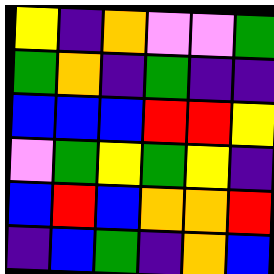[["yellow", "indigo", "orange", "violet", "violet", "green"], ["green", "orange", "indigo", "green", "indigo", "indigo"], ["blue", "blue", "blue", "red", "red", "yellow"], ["violet", "green", "yellow", "green", "yellow", "indigo"], ["blue", "red", "blue", "orange", "orange", "red"], ["indigo", "blue", "green", "indigo", "orange", "blue"]]